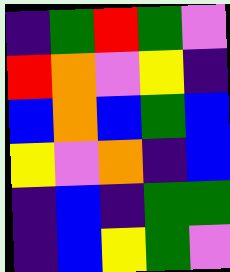[["indigo", "green", "red", "green", "violet"], ["red", "orange", "violet", "yellow", "indigo"], ["blue", "orange", "blue", "green", "blue"], ["yellow", "violet", "orange", "indigo", "blue"], ["indigo", "blue", "indigo", "green", "green"], ["indigo", "blue", "yellow", "green", "violet"]]